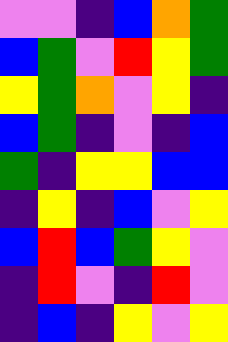[["violet", "violet", "indigo", "blue", "orange", "green"], ["blue", "green", "violet", "red", "yellow", "green"], ["yellow", "green", "orange", "violet", "yellow", "indigo"], ["blue", "green", "indigo", "violet", "indigo", "blue"], ["green", "indigo", "yellow", "yellow", "blue", "blue"], ["indigo", "yellow", "indigo", "blue", "violet", "yellow"], ["blue", "red", "blue", "green", "yellow", "violet"], ["indigo", "red", "violet", "indigo", "red", "violet"], ["indigo", "blue", "indigo", "yellow", "violet", "yellow"]]